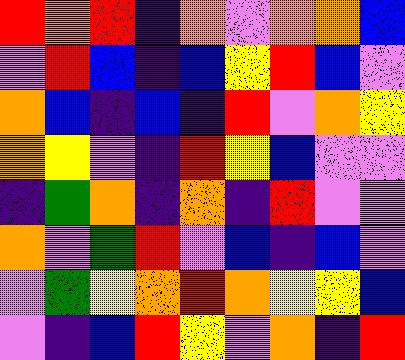[["red", "orange", "red", "indigo", "orange", "violet", "orange", "orange", "blue"], ["violet", "red", "blue", "indigo", "blue", "yellow", "red", "blue", "violet"], ["orange", "blue", "indigo", "blue", "indigo", "red", "violet", "orange", "yellow"], ["orange", "yellow", "violet", "indigo", "red", "yellow", "blue", "violet", "violet"], ["indigo", "green", "orange", "indigo", "orange", "indigo", "red", "violet", "violet"], ["orange", "violet", "green", "red", "violet", "blue", "indigo", "blue", "violet"], ["violet", "green", "yellow", "orange", "red", "orange", "yellow", "yellow", "blue"], ["violet", "indigo", "blue", "red", "yellow", "violet", "orange", "indigo", "red"]]